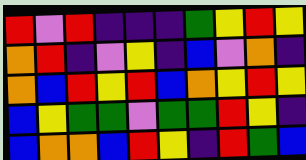[["red", "violet", "red", "indigo", "indigo", "indigo", "green", "yellow", "red", "yellow"], ["orange", "red", "indigo", "violet", "yellow", "indigo", "blue", "violet", "orange", "indigo"], ["orange", "blue", "red", "yellow", "red", "blue", "orange", "yellow", "red", "yellow"], ["blue", "yellow", "green", "green", "violet", "green", "green", "red", "yellow", "indigo"], ["blue", "orange", "orange", "blue", "red", "yellow", "indigo", "red", "green", "blue"]]